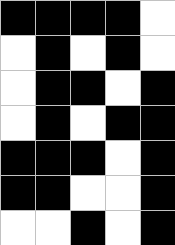[["black", "black", "black", "black", "white"], ["white", "black", "white", "black", "white"], ["white", "black", "black", "white", "black"], ["white", "black", "white", "black", "black"], ["black", "black", "black", "white", "black"], ["black", "black", "white", "white", "black"], ["white", "white", "black", "white", "black"]]